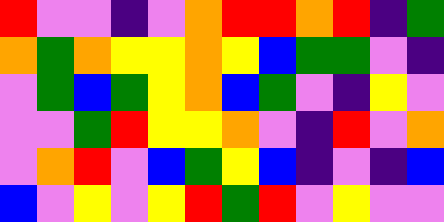[["red", "violet", "violet", "indigo", "violet", "orange", "red", "red", "orange", "red", "indigo", "green"], ["orange", "green", "orange", "yellow", "yellow", "orange", "yellow", "blue", "green", "green", "violet", "indigo"], ["violet", "green", "blue", "green", "yellow", "orange", "blue", "green", "violet", "indigo", "yellow", "violet"], ["violet", "violet", "green", "red", "yellow", "yellow", "orange", "violet", "indigo", "red", "violet", "orange"], ["violet", "orange", "red", "violet", "blue", "green", "yellow", "blue", "indigo", "violet", "indigo", "blue"], ["blue", "violet", "yellow", "violet", "yellow", "red", "green", "red", "violet", "yellow", "violet", "violet"]]